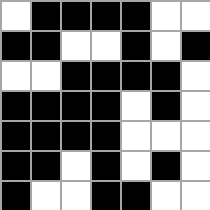[["white", "black", "black", "black", "black", "white", "white"], ["black", "black", "white", "white", "black", "white", "black"], ["white", "white", "black", "black", "black", "black", "white"], ["black", "black", "black", "black", "white", "black", "white"], ["black", "black", "black", "black", "white", "white", "white"], ["black", "black", "white", "black", "white", "black", "white"], ["black", "white", "white", "black", "black", "white", "white"]]